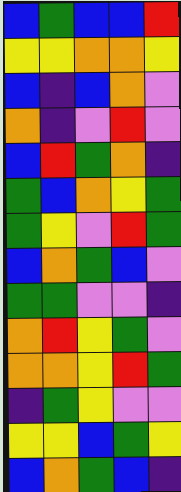[["blue", "green", "blue", "blue", "red"], ["yellow", "yellow", "orange", "orange", "yellow"], ["blue", "indigo", "blue", "orange", "violet"], ["orange", "indigo", "violet", "red", "violet"], ["blue", "red", "green", "orange", "indigo"], ["green", "blue", "orange", "yellow", "green"], ["green", "yellow", "violet", "red", "green"], ["blue", "orange", "green", "blue", "violet"], ["green", "green", "violet", "violet", "indigo"], ["orange", "red", "yellow", "green", "violet"], ["orange", "orange", "yellow", "red", "green"], ["indigo", "green", "yellow", "violet", "violet"], ["yellow", "yellow", "blue", "green", "yellow"], ["blue", "orange", "green", "blue", "indigo"]]